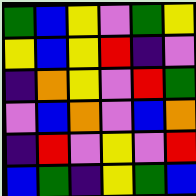[["green", "blue", "yellow", "violet", "green", "yellow"], ["yellow", "blue", "yellow", "red", "indigo", "violet"], ["indigo", "orange", "yellow", "violet", "red", "green"], ["violet", "blue", "orange", "violet", "blue", "orange"], ["indigo", "red", "violet", "yellow", "violet", "red"], ["blue", "green", "indigo", "yellow", "green", "blue"]]